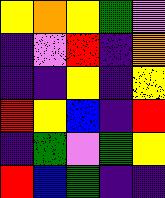[["yellow", "orange", "yellow", "green", "violet"], ["indigo", "violet", "red", "indigo", "orange"], ["indigo", "indigo", "yellow", "indigo", "yellow"], ["red", "yellow", "blue", "indigo", "red"], ["indigo", "green", "violet", "green", "yellow"], ["red", "blue", "green", "indigo", "indigo"]]